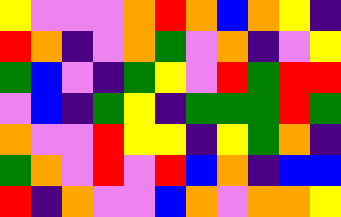[["yellow", "violet", "violet", "violet", "orange", "red", "orange", "blue", "orange", "yellow", "indigo"], ["red", "orange", "indigo", "violet", "orange", "green", "violet", "orange", "indigo", "violet", "yellow"], ["green", "blue", "violet", "indigo", "green", "yellow", "violet", "red", "green", "red", "red"], ["violet", "blue", "indigo", "green", "yellow", "indigo", "green", "green", "green", "red", "green"], ["orange", "violet", "violet", "red", "yellow", "yellow", "indigo", "yellow", "green", "orange", "indigo"], ["green", "orange", "violet", "red", "violet", "red", "blue", "orange", "indigo", "blue", "blue"], ["red", "indigo", "orange", "violet", "violet", "blue", "orange", "violet", "orange", "orange", "yellow"]]